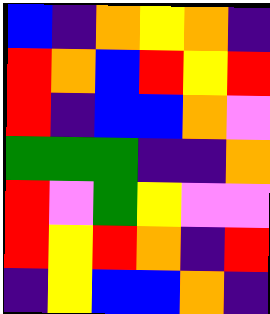[["blue", "indigo", "orange", "yellow", "orange", "indigo"], ["red", "orange", "blue", "red", "yellow", "red"], ["red", "indigo", "blue", "blue", "orange", "violet"], ["green", "green", "green", "indigo", "indigo", "orange"], ["red", "violet", "green", "yellow", "violet", "violet"], ["red", "yellow", "red", "orange", "indigo", "red"], ["indigo", "yellow", "blue", "blue", "orange", "indigo"]]